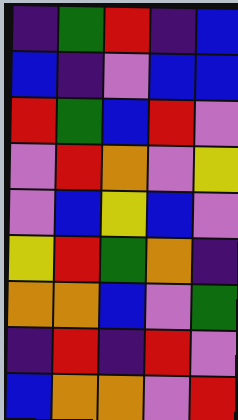[["indigo", "green", "red", "indigo", "blue"], ["blue", "indigo", "violet", "blue", "blue"], ["red", "green", "blue", "red", "violet"], ["violet", "red", "orange", "violet", "yellow"], ["violet", "blue", "yellow", "blue", "violet"], ["yellow", "red", "green", "orange", "indigo"], ["orange", "orange", "blue", "violet", "green"], ["indigo", "red", "indigo", "red", "violet"], ["blue", "orange", "orange", "violet", "red"]]